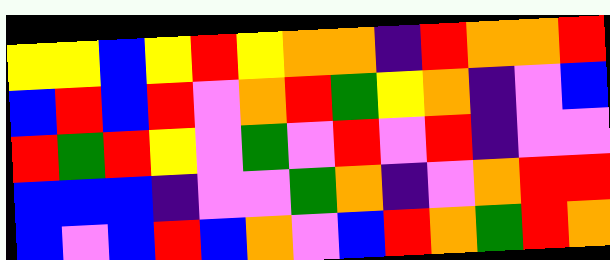[["yellow", "yellow", "blue", "yellow", "red", "yellow", "orange", "orange", "indigo", "red", "orange", "orange", "red"], ["blue", "red", "blue", "red", "violet", "orange", "red", "green", "yellow", "orange", "indigo", "violet", "blue"], ["red", "green", "red", "yellow", "violet", "green", "violet", "red", "violet", "red", "indigo", "violet", "violet"], ["blue", "blue", "blue", "indigo", "violet", "violet", "green", "orange", "indigo", "violet", "orange", "red", "red"], ["blue", "violet", "blue", "red", "blue", "orange", "violet", "blue", "red", "orange", "green", "red", "orange"]]